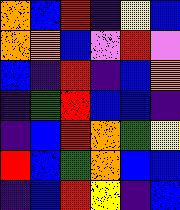[["orange", "blue", "red", "indigo", "yellow", "blue"], ["orange", "orange", "blue", "violet", "red", "violet"], ["blue", "indigo", "red", "indigo", "blue", "orange"], ["indigo", "green", "red", "blue", "blue", "indigo"], ["indigo", "blue", "red", "orange", "green", "yellow"], ["red", "blue", "green", "orange", "blue", "blue"], ["indigo", "blue", "red", "yellow", "indigo", "blue"]]